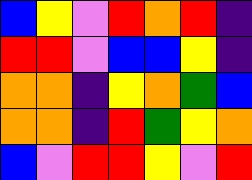[["blue", "yellow", "violet", "red", "orange", "red", "indigo"], ["red", "red", "violet", "blue", "blue", "yellow", "indigo"], ["orange", "orange", "indigo", "yellow", "orange", "green", "blue"], ["orange", "orange", "indigo", "red", "green", "yellow", "orange"], ["blue", "violet", "red", "red", "yellow", "violet", "red"]]